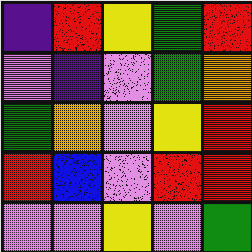[["indigo", "red", "yellow", "green", "red"], ["violet", "indigo", "violet", "green", "orange"], ["green", "orange", "violet", "yellow", "red"], ["red", "blue", "violet", "red", "red"], ["violet", "violet", "yellow", "violet", "green"]]